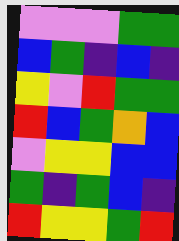[["violet", "violet", "violet", "green", "green"], ["blue", "green", "indigo", "blue", "indigo"], ["yellow", "violet", "red", "green", "green"], ["red", "blue", "green", "orange", "blue"], ["violet", "yellow", "yellow", "blue", "blue"], ["green", "indigo", "green", "blue", "indigo"], ["red", "yellow", "yellow", "green", "red"]]